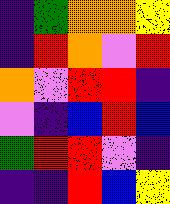[["indigo", "green", "orange", "orange", "yellow"], ["indigo", "red", "orange", "violet", "red"], ["orange", "violet", "red", "red", "indigo"], ["violet", "indigo", "blue", "red", "blue"], ["green", "red", "red", "violet", "indigo"], ["indigo", "indigo", "red", "blue", "yellow"]]